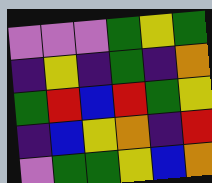[["violet", "violet", "violet", "green", "yellow", "green"], ["indigo", "yellow", "indigo", "green", "indigo", "orange"], ["green", "red", "blue", "red", "green", "yellow"], ["indigo", "blue", "yellow", "orange", "indigo", "red"], ["violet", "green", "green", "yellow", "blue", "orange"]]